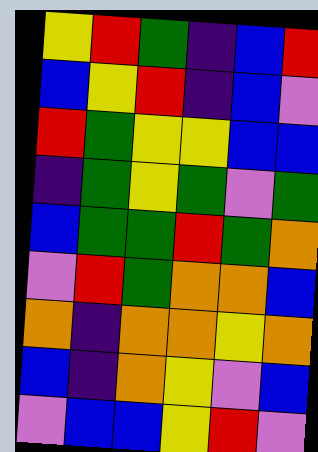[["yellow", "red", "green", "indigo", "blue", "red"], ["blue", "yellow", "red", "indigo", "blue", "violet"], ["red", "green", "yellow", "yellow", "blue", "blue"], ["indigo", "green", "yellow", "green", "violet", "green"], ["blue", "green", "green", "red", "green", "orange"], ["violet", "red", "green", "orange", "orange", "blue"], ["orange", "indigo", "orange", "orange", "yellow", "orange"], ["blue", "indigo", "orange", "yellow", "violet", "blue"], ["violet", "blue", "blue", "yellow", "red", "violet"]]